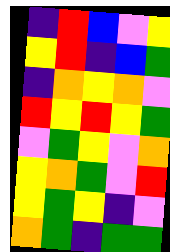[["indigo", "red", "blue", "violet", "yellow"], ["yellow", "red", "indigo", "blue", "green"], ["indigo", "orange", "yellow", "orange", "violet"], ["red", "yellow", "red", "yellow", "green"], ["violet", "green", "yellow", "violet", "orange"], ["yellow", "orange", "green", "violet", "red"], ["yellow", "green", "yellow", "indigo", "violet"], ["orange", "green", "indigo", "green", "green"]]